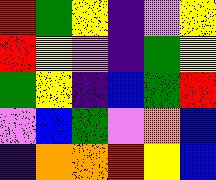[["red", "green", "yellow", "indigo", "violet", "yellow"], ["red", "yellow", "violet", "indigo", "green", "yellow"], ["green", "yellow", "indigo", "blue", "green", "red"], ["violet", "blue", "green", "violet", "orange", "blue"], ["indigo", "orange", "orange", "red", "yellow", "blue"]]